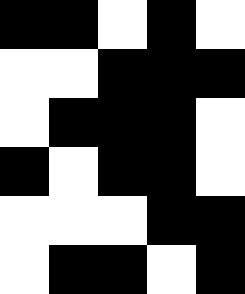[["black", "black", "white", "black", "white"], ["white", "white", "black", "black", "black"], ["white", "black", "black", "black", "white"], ["black", "white", "black", "black", "white"], ["white", "white", "white", "black", "black"], ["white", "black", "black", "white", "black"]]